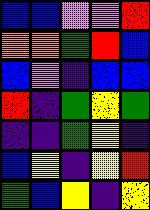[["blue", "blue", "violet", "violet", "red"], ["orange", "orange", "green", "red", "blue"], ["blue", "violet", "indigo", "blue", "blue"], ["red", "indigo", "green", "yellow", "green"], ["indigo", "indigo", "green", "yellow", "indigo"], ["blue", "yellow", "indigo", "yellow", "red"], ["green", "blue", "yellow", "indigo", "yellow"]]